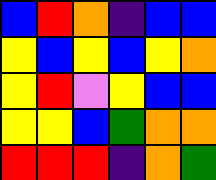[["blue", "red", "orange", "indigo", "blue", "blue"], ["yellow", "blue", "yellow", "blue", "yellow", "orange"], ["yellow", "red", "violet", "yellow", "blue", "blue"], ["yellow", "yellow", "blue", "green", "orange", "orange"], ["red", "red", "red", "indigo", "orange", "green"]]